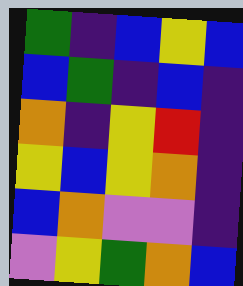[["green", "indigo", "blue", "yellow", "blue"], ["blue", "green", "indigo", "blue", "indigo"], ["orange", "indigo", "yellow", "red", "indigo"], ["yellow", "blue", "yellow", "orange", "indigo"], ["blue", "orange", "violet", "violet", "indigo"], ["violet", "yellow", "green", "orange", "blue"]]